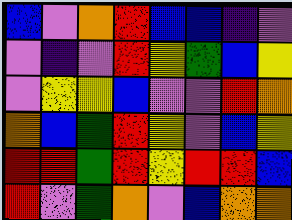[["blue", "violet", "orange", "red", "blue", "blue", "indigo", "violet"], ["violet", "indigo", "violet", "red", "yellow", "green", "blue", "yellow"], ["violet", "yellow", "yellow", "blue", "violet", "violet", "red", "orange"], ["orange", "blue", "green", "red", "yellow", "violet", "blue", "yellow"], ["red", "red", "green", "red", "yellow", "red", "red", "blue"], ["red", "violet", "green", "orange", "violet", "blue", "orange", "orange"]]